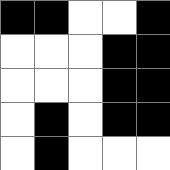[["black", "black", "white", "white", "black"], ["white", "white", "white", "black", "black"], ["white", "white", "white", "black", "black"], ["white", "black", "white", "black", "black"], ["white", "black", "white", "white", "white"]]